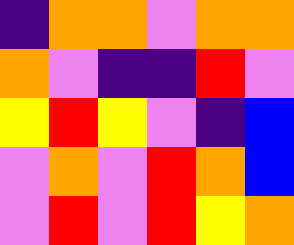[["indigo", "orange", "orange", "violet", "orange", "orange"], ["orange", "violet", "indigo", "indigo", "red", "violet"], ["yellow", "red", "yellow", "violet", "indigo", "blue"], ["violet", "orange", "violet", "red", "orange", "blue"], ["violet", "red", "violet", "red", "yellow", "orange"]]